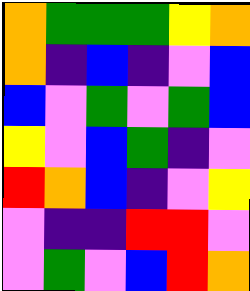[["orange", "green", "green", "green", "yellow", "orange"], ["orange", "indigo", "blue", "indigo", "violet", "blue"], ["blue", "violet", "green", "violet", "green", "blue"], ["yellow", "violet", "blue", "green", "indigo", "violet"], ["red", "orange", "blue", "indigo", "violet", "yellow"], ["violet", "indigo", "indigo", "red", "red", "violet"], ["violet", "green", "violet", "blue", "red", "orange"]]